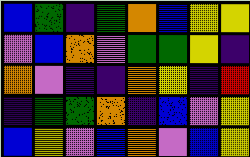[["blue", "green", "indigo", "green", "orange", "blue", "yellow", "yellow"], ["violet", "blue", "orange", "violet", "green", "green", "yellow", "indigo"], ["orange", "violet", "indigo", "indigo", "orange", "yellow", "indigo", "red"], ["indigo", "green", "green", "orange", "indigo", "blue", "violet", "yellow"], ["blue", "yellow", "violet", "blue", "orange", "violet", "blue", "yellow"]]